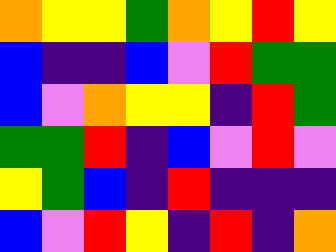[["orange", "yellow", "yellow", "green", "orange", "yellow", "red", "yellow"], ["blue", "indigo", "indigo", "blue", "violet", "red", "green", "green"], ["blue", "violet", "orange", "yellow", "yellow", "indigo", "red", "green"], ["green", "green", "red", "indigo", "blue", "violet", "red", "violet"], ["yellow", "green", "blue", "indigo", "red", "indigo", "indigo", "indigo"], ["blue", "violet", "red", "yellow", "indigo", "red", "indigo", "orange"]]